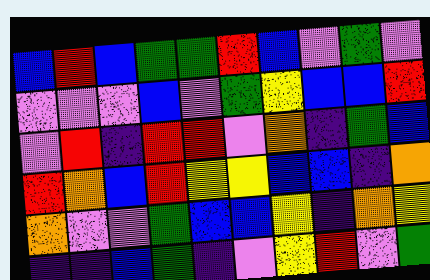[["blue", "red", "blue", "green", "green", "red", "blue", "violet", "green", "violet"], ["violet", "violet", "violet", "blue", "violet", "green", "yellow", "blue", "blue", "red"], ["violet", "red", "indigo", "red", "red", "violet", "orange", "indigo", "green", "blue"], ["red", "orange", "blue", "red", "yellow", "yellow", "blue", "blue", "indigo", "orange"], ["orange", "violet", "violet", "green", "blue", "blue", "yellow", "indigo", "orange", "yellow"], ["indigo", "indigo", "blue", "green", "indigo", "violet", "yellow", "red", "violet", "green"]]